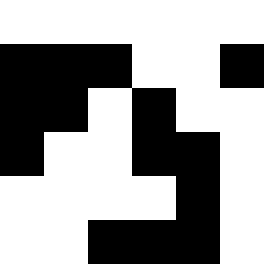[["white", "white", "white", "white", "white", "white"], ["black", "black", "black", "white", "white", "black"], ["black", "black", "white", "black", "white", "white"], ["black", "white", "white", "black", "black", "white"], ["white", "white", "white", "white", "black", "white"], ["white", "white", "black", "black", "black", "white"]]